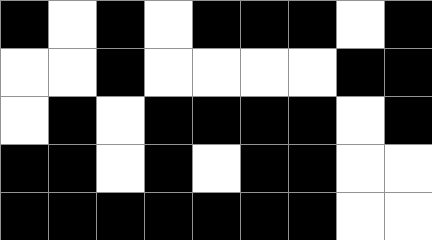[["black", "white", "black", "white", "black", "black", "black", "white", "black"], ["white", "white", "black", "white", "white", "white", "white", "black", "black"], ["white", "black", "white", "black", "black", "black", "black", "white", "black"], ["black", "black", "white", "black", "white", "black", "black", "white", "white"], ["black", "black", "black", "black", "black", "black", "black", "white", "white"]]